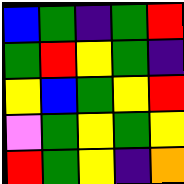[["blue", "green", "indigo", "green", "red"], ["green", "red", "yellow", "green", "indigo"], ["yellow", "blue", "green", "yellow", "red"], ["violet", "green", "yellow", "green", "yellow"], ["red", "green", "yellow", "indigo", "orange"]]